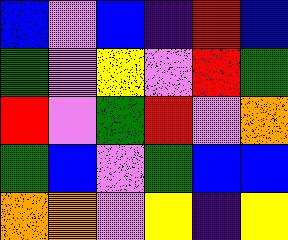[["blue", "violet", "blue", "indigo", "red", "blue"], ["green", "violet", "yellow", "violet", "red", "green"], ["red", "violet", "green", "red", "violet", "orange"], ["green", "blue", "violet", "green", "blue", "blue"], ["orange", "orange", "violet", "yellow", "indigo", "yellow"]]